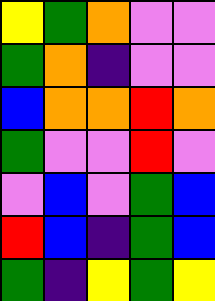[["yellow", "green", "orange", "violet", "violet"], ["green", "orange", "indigo", "violet", "violet"], ["blue", "orange", "orange", "red", "orange"], ["green", "violet", "violet", "red", "violet"], ["violet", "blue", "violet", "green", "blue"], ["red", "blue", "indigo", "green", "blue"], ["green", "indigo", "yellow", "green", "yellow"]]